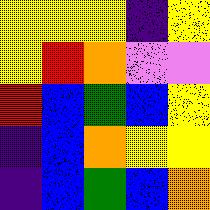[["yellow", "yellow", "yellow", "indigo", "yellow"], ["yellow", "red", "orange", "violet", "violet"], ["red", "blue", "green", "blue", "yellow"], ["indigo", "blue", "orange", "yellow", "yellow"], ["indigo", "blue", "green", "blue", "orange"]]